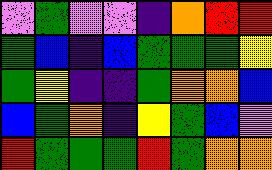[["violet", "green", "violet", "violet", "indigo", "orange", "red", "red"], ["green", "blue", "indigo", "blue", "green", "green", "green", "yellow"], ["green", "yellow", "indigo", "indigo", "green", "orange", "orange", "blue"], ["blue", "green", "orange", "indigo", "yellow", "green", "blue", "violet"], ["red", "green", "green", "green", "red", "green", "orange", "orange"]]